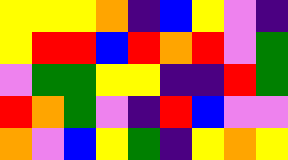[["yellow", "yellow", "yellow", "orange", "indigo", "blue", "yellow", "violet", "indigo"], ["yellow", "red", "red", "blue", "red", "orange", "red", "violet", "green"], ["violet", "green", "green", "yellow", "yellow", "indigo", "indigo", "red", "green"], ["red", "orange", "green", "violet", "indigo", "red", "blue", "violet", "violet"], ["orange", "violet", "blue", "yellow", "green", "indigo", "yellow", "orange", "yellow"]]